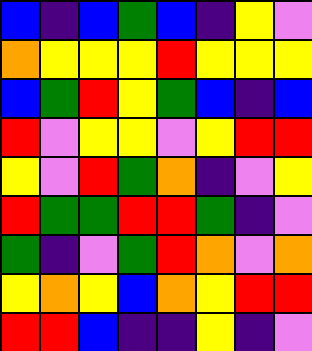[["blue", "indigo", "blue", "green", "blue", "indigo", "yellow", "violet"], ["orange", "yellow", "yellow", "yellow", "red", "yellow", "yellow", "yellow"], ["blue", "green", "red", "yellow", "green", "blue", "indigo", "blue"], ["red", "violet", "yellow", "yellow", "violet", "yellow", "red", "red"], ["yellow", "violet", "red", "green", "orange", "indigo", "violet", "yellow"], ["red", "green", "green", "red", "red", "green", "indigo", "violet"], ["green", "indigo", "violet", "green", "red", "orange", "violet", "orange"], ["yellow", "orange", "yellow", "blue", "orange", "yellow", "red", "red"], ["red", "red", "blue", "indigo", "indigo", "yellow", "indigo", "violet"]]